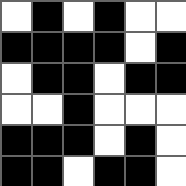[["white", "black", "white", "black", "white", "white"], ["black", "black", "black", "black", "white", "black"], ["white", "black", "black", "white", "black", "black"], ["white", "white", "black", "white", "white", "white"], ["black", "black", "black", "white", "black", "white"], ["black", "black", "white", "black", "black", "white"]]